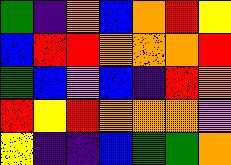[["green", "indigo", "orange", "blue", "orange", "red", "yellow"], ["blue", "red", "red", "orange", "orange", "orange", "red"], ["green", "blue", "violet", "blue", "indigo", "red", "orange"], ["red", "yellow", "red", "orange", "orange", "orange", "violet"], ["yellow", "indigo", "indigo", "blue", "green", "green", "orange"]]